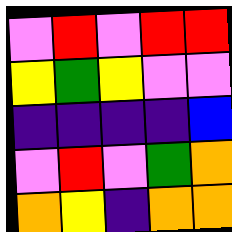[["violet", "red", "violet", "red", "red"], ["yellow", "green", "yellow", "violet", "violet"], ["indigo", "indigo", "indigo", "indigo", "blue"], ["violet", "red", "violet", "green", "orange"], ["orange", "yellow", "indigo", "orange", "orange"]]